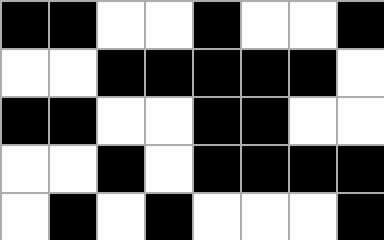[["black", "black", "white", "white", "black", "white", "white", "black"], ["white", "white", "black", "black", "black", "black", "black", "white"], ["black", "black", "white", "white", "black", "black", "white", "white"], ["white", "white", "black", "white", "black", "black", "black", "black"], ["white", "black", "white", "black", "white", "white", "white", "black"]]